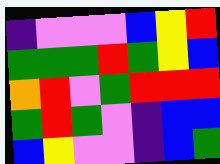[["indigo", "violet", "violet", "violet", "blue", "yellow", "red"], ["green", "green", "green", "red", "green", "yellow", "blue"], ["orange", "red", "violet", "green", "red", "red", "red"], ["green", "red", "green", "violet", "indigo", "blue", "blue"], ["blue", "yellow", "violet", "violet", "indigo", "blue", "green"]]